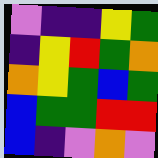[["violet", "indigo", "indigo", "yellow", "green"], ["indigo", "yellow", "red", "green", "orange"], ["orange", "yellow", "green", "blue", "green"], ["blue", "green", "green", "red", "red"], ["blue", "indigo", "violet", "orange", "violet"]]